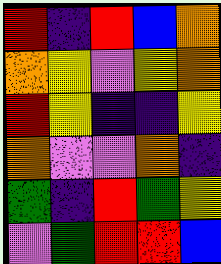[["red", "indigo", "red", "blue", "orange"], ["orange", "yellow", "violet", "yellow", "orange"], ["red", "yellow", "indigo", "indigo", "yellow"], ["orange", "violet", "violet", "orange", "indigo"], ["green", "indigo", "red", "green", "yellow"], ["violet", "green", "red", "red", "blue"]]